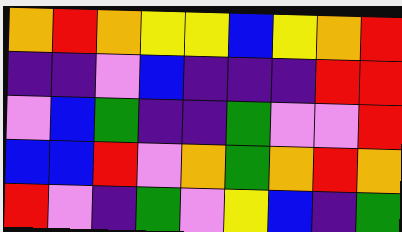[["orange", "red", "orange", "yellow", "yellow", "blue", "yellow", "orange", "red"], ["indigo", "indigo", "violet", "blue", "indigo", "indigo", "indigo", "red", "red"], ["violet", "blue", "green", "indigo", "indigo", "green", "violet", "violet", "red"], ["blue", "blue", "red", "violet", "orange", "green", "orange", "red", "orange"], ["red", "violet", "indigo", "green", "violet", "yellow", "blue", "indigo", "green"]]